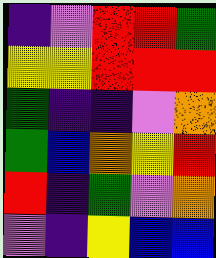[["indigo", "violet", "red", "red", "green"], ["yellow", "yellow", "red", "red", "red"], ["green", "indigo", "indigo", "violet", "orange"], ["green", "blue", "orange", "yellow", "red"], ["red", "indigo", "green", "violet", "orange"], ["violet", "indigo", "yellow", "blue", "blue"]]